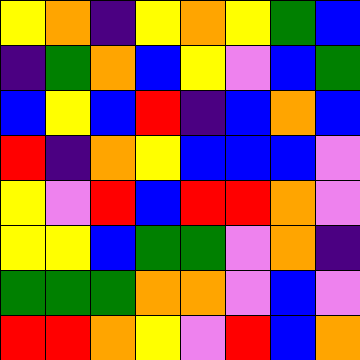[["yellow", "orange", "indigo", "yellow", "orange", "yellow", "green", "blue"], ["indigo", "green", "orange", "blue", "yellow", "violet", "blue", "green"], ["blue", "yellow", "blue", "red", "indigo", "blue", "orange", "blue"], ["red", "indigo", "orange", "yellow", "blue", "blue", "blue", "violet"], ["yellow", "violet", "red", "blue", "red", "red", "orange", "violet"], ["yellow", "yellow", "blue", "green", "green", "violet", "orange", "indigo"], ["green", "green", "green", "orange", "orange", "violet", "blue", "violet"], ["red", "red", "orange", "yellow", "violet", "red", "blue", "orange"]]